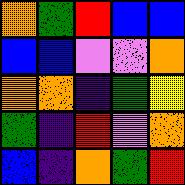[["orange", "green", "red", "blue", "blue"], ["blue", "blue", "violet", "violet", "orange"], ["orange", "orange", "indigo", "green", "yellow"], ["green", "indigo", "red", "violet", "orange"], ["blue", "indigo", "orange", "green", "red"]]